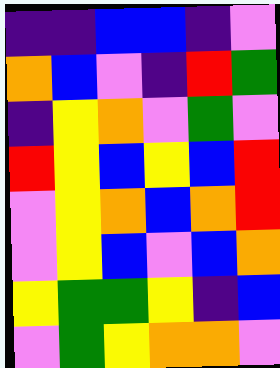[["indigo", "indigo", "blue", "blue", "indigo", "violet"], ["orange", "blue", "violet", "indigo", "red", "green"], ["indigo", "yellow", "orange", "violet", "green", "violet"], ["red", "yellow", "blue", "yellow", "blue", "red"], ["violet", "yellow", "orange", "blue", "orange", "red"], ["violet", "yellow", "blue", "violet", "blue", "orange"], ["yellow", "green", "green", "yellow", "indigo", "blue"], ["violet", "green", "yellow", "orange", "orange", "violet"]]